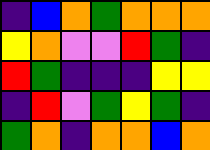[["indigo", "blue", "orange", "green", "orange", "orange", "orange"], ["yellow", "orange", "violet", "violet", "red", "green", "indigo"], ["red", "green", "indigo", "indigo", "indigo", "yellow", "yellow"], ["indigo", "red", "violet", "green", "yellow", "green", "indigo"], ["green", "orange", "indigo", "orange", "orange", "blue", "orange"]]